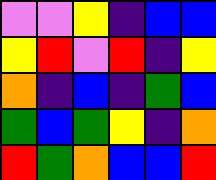[["violet", "violet", "yellow", "indigo", "blue", "blue"], ["yellow", "red", "violet", "red", "indigo", "yellow"], ["orange", "indigo", "blue", "indigo", "green", "blue"], ["green", "blue", "green", "yellow", "indigo", "orange"], ["red", "green", "orange", "blue", "blue", "red"]]